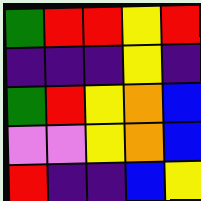[["green", "red", "red", "yellow", "red"], ["indigo", "indigo", "indigo", "yellow", "indigo"], ["green", "red", "yellow", "orange", "blue"], ["violet", "violet", "yellow", "orange", "blue"], ["red", "indigo", "indigo", "blue", "yellow"]]